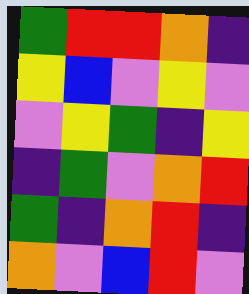[["green", "red", "red", "orange", "indigo"], ["yellow", "blue", "violet", "yellow", "violet"], ["violet", "yellow", "green", "indigo", "yellow"], ["indigo", "green", "violet", "orange", "red"], ["green", "indigo", "orange", "red", "indigo"], ["orange", "violet", "blue", "red", "violet"]]